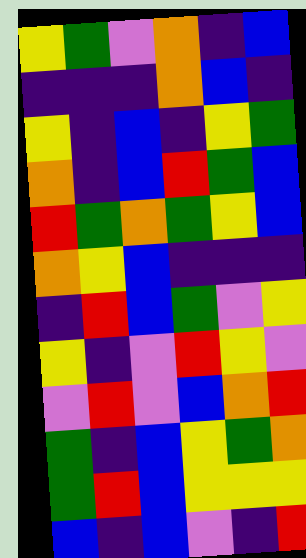[["yellow", "green", "violet", "orange", "indigo", "blue"], ["indigo", "indigo", "indigo", "orange", "blue", "indigo"], ["yellow", "indigo", "blue", "indigo", "yellow", "green"], ["orange", "indigo", "blue", "red", "green", "blue"], ["red", "green", "orange", "green", "yellow", "blue"], ["orange", "yellow", "blue", "indigo", "indigo", "indigo"], ["indigo", "red", "blue", "green", "violet", "yellow"], ["yellow", "indigo", "violet", "red", "yellow", "violet"], ["violet", "red", "violet", "blue", "orange", "red"], ["green", "indigo", "blue", "yellow", "green", "orange"], ["green", "red", "blue", "yellow", "yellow", "yellow"], ["blue", "indigo", "blue", "violet", "indigo", "red"]]